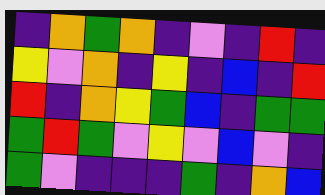[["indigo", "orange", "green", "orange", "indigo", "violet", "indigo", "red", "indigo"], ["yellow", "violet", "orange", "indigo", "yellow", "indigo", "blue", "indigo", "red"], ["red", "indigo", "orange", "yellow", "green", "blue", "indigo", "green", "green"], ["green", "red", "green", "violet", "yellow", "violet", "blue", "violet", "indigo"], ["green", "violet", "indigo", "indigo", "indigo", "green", "indigo", "orange", "blue"]]